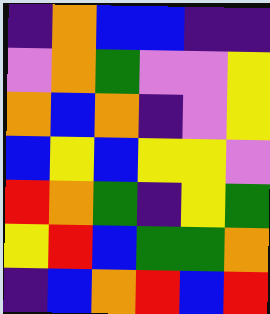[["indigo", "orange", "blue", "blue", "indigo", "indigo"], ["violet", "orange", "green", "violet", "violet", "yellow"], ["orange", "blue", "orange", "indigo", "violet", "yellow"], ["blue", "yellow", "blue", "yellow", "yellow", "violet"], ["red", "orange", "green", "indigo", "yellow", "green"], ["yellow", "red", "blue", "green", "green", "orange"], ["indigo", "blue", "orange", "red", "blue", "red"]]